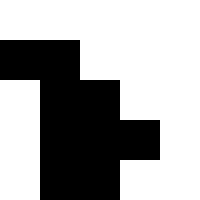[["white", "white", "white", "white", "white"], ["black", "black", "white", "white", "white"], ["white", "black", "black", "white", "white"], ["white", "black", "black", "black", "white"], ["white", "black", "black", "white", "white"]]